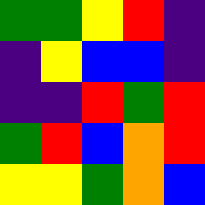[["green", "green", "yellow", "red", "indigo"], ["indigo", "yellow", "blue", "blue", "indigo"], ["indigo", "indigo", "red", "green", "red"], ["green", "red", "blue", "orange", "red"], ["yellow", "yellow", "green", "orange", "blue"]]